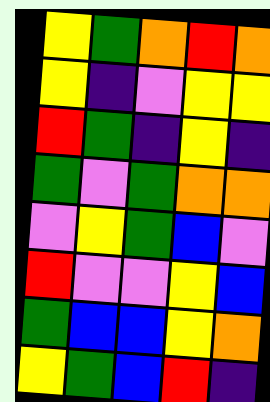[["yellow", "green", "orange", "red", "orange"], ["yellow", "indigo", "violet", "yellow", "yellow"], ["red", "green", "indigo", "yellow", "indigo"], ["green", "violet", "green", "orange", "orange"], ["violet", "yellow", "green", "blue", "violet"], ["red", "violet", "violet", "yellow", "blue"], ["green", "blue", "blue", "yellow", "orange"], ["yellow", "green", "blue", "red", "indigo"]]